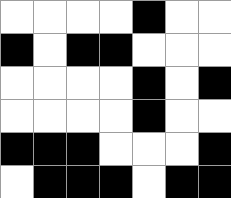[["white", "white", "white", "white", "black", "white", "white"], ["black", "white", "black", "black", "white", "white", "white"], ["white", "white", "white", "white", "black", "white", "black"], ["white", "white", "white", "white", "black", "white", "white"], ["black", "black", "black", "white", "white", "white", "black"], ["white", "black", "black", "black", "white", "black", "black"]]